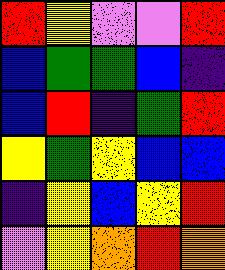[["red", "yellow", "violet", "violet", "red"], ["blue", "green", "green", "blue", "indigo"], ["blue", "red", "indigo", "green", "red"], ["yellow", "green", "yellow", "blue", "blue"], ["indigo", "yellow", "blue", "yellow", "red"], ["violet", "yellow", "orange", "red", "orange"]]